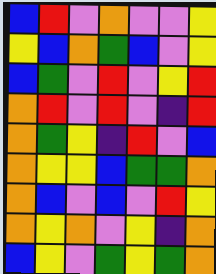[["blue", "red", "violet", "orange", "violet", "violet", "yellow"], ["yellow", "blue", "orange", "green", "blue", "violet", "yellow"], ["blue", "green", "violet", "red", "violet", "yellow", "red"], ["orange", "red", "violet", "red", "violet", "indigo", "red"], ["orange", "green", "yellow", "indigo", "red", "violet", "blue"], ["orange", "yellow", "yellow", "blue", "green", "green", "orange"], ["orange", "blue", "violet", "blue", "violet", "red", "yellow"], ["orange", "yellow", "orange", "violet", "yellow", "indigo", "orange"], ["blue", "yellow", "violet", "green", "yellow", "green", "orange"]]